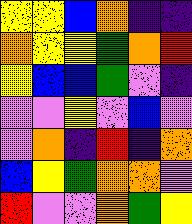[["yellow", "yellow", "blue", "orange", "indigo", "indigo"], ["orange", "yellow", "yellow", "green", "orange", "red"], ["yellow", "blue", "blue", "green", "violet", "indigo"], ["violet", "violet", "yellow", "violet", "blue", "violet"], ["violet", "orange", "indigo", "red", "indigo", "orange"], ["blue", "yellow", "green", "orange", "orange", "violet"], ["red", "violet", "violet", "orange", "green", "yellow"]]